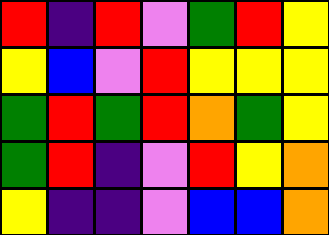[["red", "indigo", "red", "violet", "green", "red", "yellow"], ["yellow", "blue", "violet", "red", "yellow", "yellow", "yellow"], ["green", "red", "green", "red", "orange", "green", "yellow"], ["green", "red", "indigo", "violet", "red", "yellow", "orange"], ["yellow", "indigo", "indigo", "violet", "blue", "blue", "orange"]]